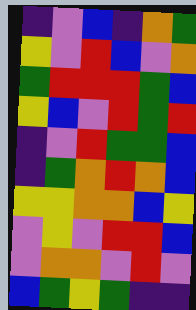[["indigo", "violet", "blue", "indigo", "orange", "green"], ["yellow", "violet", "red", "blue", "violet", "orange"], ["green", "red", "red", "red", "green", "blue"], ["yellow", "blue", "violet", "red", "green", "red"], ["indigo", "violet", "red", "green", "green", "blue"], ["indigo", "green", "orange", "red", "orange", "blue"], ["yellow", "yellow", "orange", "orange", "blue", "yellow"], ["violet", "yellow", "violet", "red", "red", "blue"], ["violet", "orange", "orange", "violet", "red", "violet"], ["blue", "green", "yellow", "green", "indigo", "indigo"]]